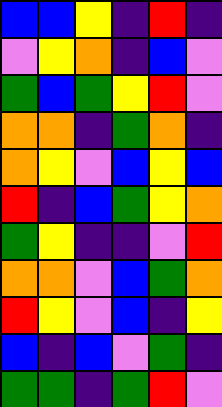[["blue", "blue", "yellow", "indigo", "red", "indigo"], ["violet", "yellow", "orange", "indigo", "blue", "violet"], ["green", "blue", "green", "yellow", "red", "violet"], ["orange", "orange", "indigo", "green", "orange", "indigo"], ["orange", "yellow", "violet", "blue", "yellow", "blue"], ["red", "indigo", "blue", "green", "yellow", "orange"], ["green", "yellow", "indigo", "indigo", "violet", "red"], ["orange", "orange", "violet", "blue", "green", "orange"], ["red", "yellow", "violet", "blue", "indigo", "yellow"], ["blue", "indigo", "blue", "violet", "green", "indigo"], ["green", "green", "indigo", "green", "red", "violet"]]